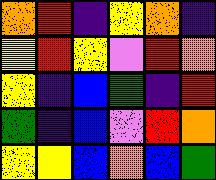[["orange", "red", "indigo", "yellow", "orange", "indigo"], ["yellow", "red", "yellow", "violet", "red", "orange"], ["yellow", "indigo", "blue", "green", "indigo", "red"], ["green", "indigo", "blue", "violet", "red", "orange"], ["yellow", "yellow", "blue", "orange", "blue", "green"]]